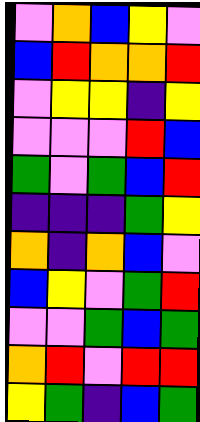[["violet", "orange", "blue", "yellow", "violet"], ["blue", "red", "orange", "orange", "red"], ["violet", "yellow", "yellow", "indigo", "yellow"], ["violet", "violet", "violet", "red", "blue"], ["green", "violet", "green", "blue", "red"], ["indigo", "indigo", "indigo", "green", "yellow"], ["orange", "indigo", "orange", "blue", "violet"], ["blue", "yellow", "violet", "green", "red"], ["violet", "violet", "green", "blue", "green"], ["orange", "red", "violet", "red", "red"], ["yellow", "green", "indigo", "blue", "green"]]